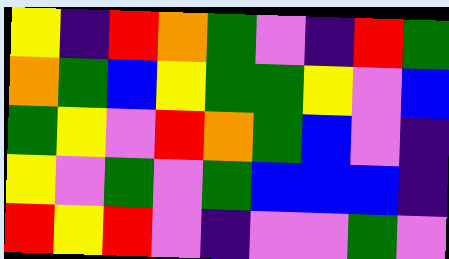[["yellow", "indigo", "red", "orange", "green", "violet", "indigo", "red", "green"], ["orange", "green", "blue", "yellow", "green", "green", "yellow", "violet", "blue"], ["green", "yellow", "violet", "red", "orange", "green", "blue", "violet", "indigo"], ["yellow", "violet", "green", "violet", "green", "blue", "blue", "blue", "indigo"], ["red", "yellow", "red", "violet", "indigo", "violet", "violet", "green", "violet"]]